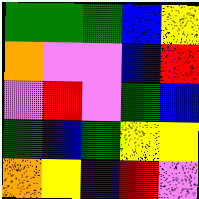[["green", "green", "green", "blue", "yellow"], ["orange", "violet", "violet", "blue", "red"], ["violet", "red", "violet", "green", "blue"], ["green", "blue", "green", "yellow", "yellow"], ["orange", "yellow", "indigo", "red", "violet"]]